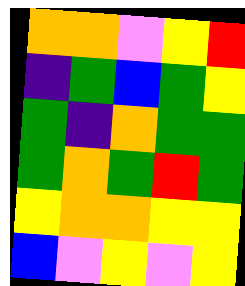[["orange", "orange", "violet", "yellow", "red"], ["indigo", "green", "blue", "green", "yellow"], ["green", "indigo", "orange", "green", "green"], ["green", "orange", "green", "red", "green"], ["yellow", "orange", "orange", "yellow", "yellow"], ["blue", "violet", "yellow", "violet", "yellow"]]